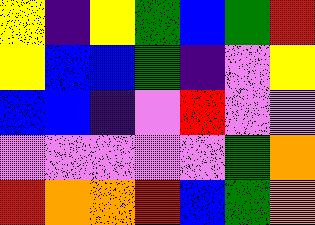[["yellow", "indigo", "yellow", "green", "blue", "green", "red"], ["yellow", "blue", "blue", "green", "indigo", "violet", "yellow"], ["blue", "blue", "indigo", "violet", "red", "violet", "violet"], ["violet", "violet", "violet", "violet", "violet", "green", "orange"], ["red", "orange", "orange", "red", "blue", "green", "orange"]]